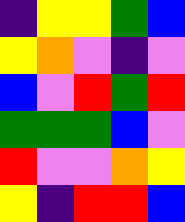[["indigo", "yellow", "yellow", "green", "blue"], ["yellow", "orange", "violet", "indigo", "violet"], ["blue", "violet", "red", "green", "red"], ["green", "green", "green", "blue", "violet"], ["red", "violet", "violet", "orange", "yellow"], ["yellow", "indigo", "red", "red", "blue"]]